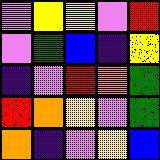[["violet", "yellow", "yellow", "violet", "red"], ["violet", "green", "blue", "indigo", "yellow"], ["indigo", "violet", "red", "orange", "green"], ["red", "orange", "yellow", "violet", "green"], ["orange", "indigo", "violet", "yellow", "blue"]]